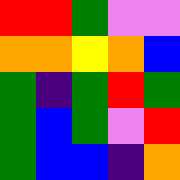[["red", "red", "green", "violet", "violet"], ["orange", "orange", "yellow", "orange", "blue"], ["green", "indigo", "green", "red", "green"], ["green", "blue", "green", "violet", "red"], ["green", "blue", "blue", "indigo", "orange"]]